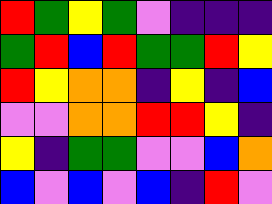[["red", "green", "yellow", "green", "violet", "indigo", "indigo", "indigo"], ["green", "red", "blue", "red", "green", "green", "red", "yellow"], ["red", "yellow", "orange", "orange", "indigo", "yellow", "indigo", "blue"], ["violet", "violet", "orange", "orange", "red", "red", "yellow", "indigo"], ["yellow", "indigo", "green", "green", "violet", "violet", "blue", "orange"], ["blue", "violet", "blue", "violet", "blue", "indigo", "red", "violet"]]